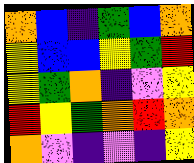[["orange", "blue", "indigo", "green", "blue", "orange"], ["yellow", "blue", "blue", "yellow", "green", "red"], ["yellow", "green", "orange", "indigo", "violet", "yellow"], ["red", "yellow", "green", "orange", "red", "orange"], ["orange", "violet", "indigo", "violet", "indigo", "yellow"]]